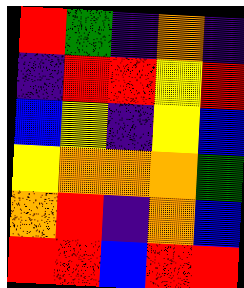[["red", "green", "indigo", "orange", "indigo"], ["indigo", "red", "red", "yellow", "red"], ["blue", "yellow", "indigo", "yellow", "blue"], ["yellow", "orange", "orange", "orange", "green"], ["orange", "red", "indigo", "orange", "blue"], ["red", "red", "blue", "red", "red"]]